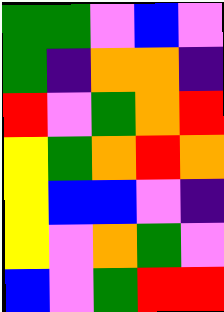[["green", "green", "violet", "blue", "violet"], ["green", "indigo", "orange", "orange", "indigo"], ["red", "violet", "green", "orange", "red"], ["yellow", "green", "orange", "red", "orange"], ["yellow", "blue", "blue", "violet", "indigo"], ["yellow", "violet", "orange", "green", "violet"], ["blue", "violet", "green", "red", "red"]]